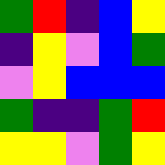[["green", "red", "indigo", "blue", "yellow"], ["indigo", "yellow", "violet", "blue", "green"], ["violet", "yellow", "blue", "blue", "blue"], ["green", "indigo", "indigo", "green", "red"], ["yellow", "yellow", "violet", "green", "yellow"]]